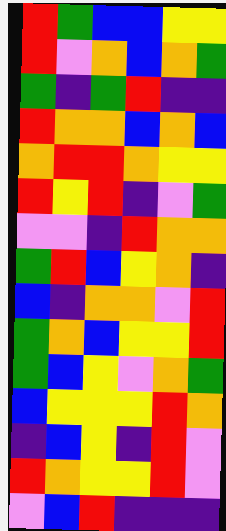[["red", "green", "blue", "blue", "yellow", "yellow"], ["red", "violet", "orange", "blue", "orange", "green"], ["green", "indigo", "green", "red", "indigo", "indigo"], ["red", "orange", "orange", "blue", "orange", "blue"], ["orange", "red", "red", "orange", "yellow", "yellow"], ["red", "yellow", "red", "indigo", "violet", "green"], ["violet", "violet", "indigo", "red", "orange", "orange"], ["green", "red", "blue", "yellow", "orange", "indigo"], ["blue", "indigo", "orange", "orange", "violet", "red"], ["green", "orange", "blue", "yellow", "yellow", "red"], ["green", "blue", "yellow", "violet", "orange", "green"], ["blue", "yellow", "yellow", "yellow", "red", "orange"], ["indigo", "blue", "yellow", "indigo", "red", "violet"], ["red", "orange", "yellow", "yellow", "red", "violet"], ["violet", "blue", "red", "indigo", "indigo", "indigo"]]